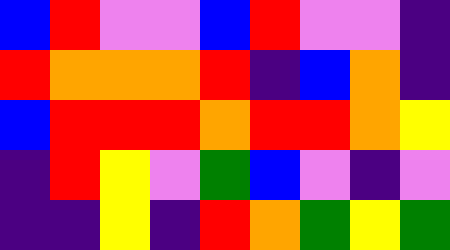[["blue", "red", "violet", "violet", "blue", "red", "violet", "violet", "indigo"], ["red", "orange", "orange", "orange", "red", "indigo", "blue", "orange", "indigo"], ["blue", "red", "red", "red", "orange", "red", "red", "orange", "yellow"], ["indigo", "red", "yellow", "violet", "green", "blue", "violet", "indigo", "violet"], ["indigo", "indigo", "yellow", "indigo", "red", "orange", "green", "yellow", "green"]]